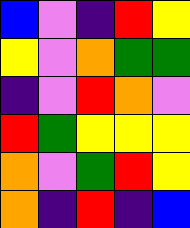[["blue", "violet", "indigo", "red", "yellow"], ["yellow", "violet", "orange", "green", "green"], ["indigo", "violet", "red", "orange", "violet"], ["red", "green", "yellow", "yellow", "yellow"], ["orange", "violet", "green", "red", "yellow"], ["orange", "indigo", "red", "indigo", "blue"]]